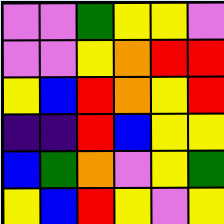[["violet", "violet", "green", "yellow", "yellow", "violet"], ["violet", "violet", "yellow", "orange", "red", "red"], ["yellow", "blue", "red", "orange", "yellow", "red"], ["indigo", "indigo", "red", "blue", "yellow", "yellow"], ["blue", "green", "orange", "violet", "yellow", "green"], ["yellow", "blue", "red", "yellow", "violet", "yellow"]]